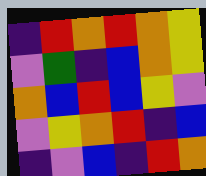[["indigo", "red", "orange", "red", "orange", "yellow"], ["violet", "green", "indigo", "blue", "orange", "yellow"], ["orange", "blue", "red", "blue", "yellow", "violet"], ["violet", "yellow", "orange", "red", "indigo", "blue"], ["indigo", "violet", "blue", "indigo", "red", "orange"]]